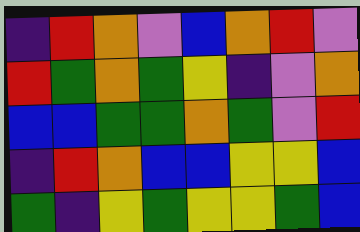[["indigo", "red", "orange", "violet", "blue", "orange", "red", "violet"], ["red", "green", "orange", "green", "yellow", "indigo", "violet", "orange"], ["blue", "blue", "green", "green", "orange", "green", "violet", "red"], ["indigo", "red", "orange", "blue", "blue", "yellow", "yellow", "blue"], ["green", "indigo", "yellow", "green", "yellow", "yellow", "green", "blue"]]